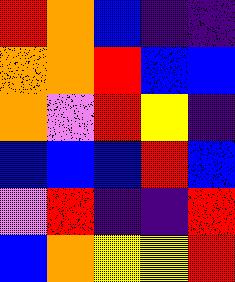[["red", "orange", "blue", "indigo", "indigo"], ["orange", "orange", "red", "blue", "blue"], ["orange", "violet", "red", "yellow", "indigo"], ["blue", "blue", "blue", "red", "blue"], ["violet", "red", "indigo", "indigo", "red"], ["blue", "orange", "yellow", "yellow", "red"]]